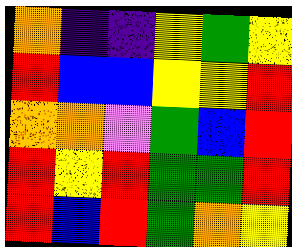[["orange", "indigo", "indigo", "yellow", "green", "yellow"], ["red", "blue", "blue", "yellow", "yellow", "red"], ["orange", "orange", "violet", "green", "blue", "red"], ["red", "yellow", "red", "green", "green", "red"], ["red", "blue", "red", "green", "orange", "yellow"]]